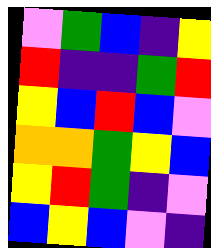[["violet", "green", "blue", "indigo", "yellow"], ["red", "indigo", "indigo", "green", "red"], ["yellow", "blue", "red", "blue", "violet"], ["orange", "orange", "green", "yellow", "blue"], ["yellow", "red", "green", "indigo", "violet"], ["blue", "yellow", "blue", "violet", "indigo"]]